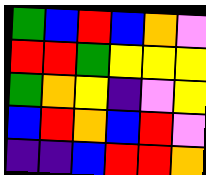[["green", "blue", "red", "blue", "orange", "violet"], ["red", "red", "green", "yellow", "yellow", "yellow"], ["green", "orange", "yellow", "indigo", "violet", "yellow"], ["blue", "red", "orange", "blue", "red", "violet"], ["indigo", "indigo", "blue", "red", "red", "orange"]]